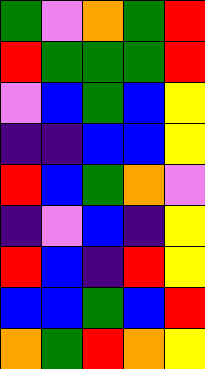[["green", "violet", "orange", "green", "red"], ["red", "green", "green", "green", "red"], ["violet", "blue", "green", "blue", "yellow"], ["indigo", "indigo", "blue", "blue", "yellow"], ["red", "blue", "green", "orange", "violet"], ["indigo", "violet", "blue", "indigo", "yellow"], ["red", "blue", "indigo", "red", "yellow"], ["blue", "blue", "green", "blue", "red"], ["orange", "green", "red", "orange", "yellow"]]